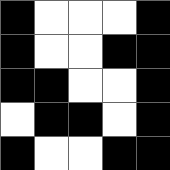[["black", "white", "white", "white", "black"], ["black", "white", "white", "black", "black"], ["black", "black", "white", "white", "black"], ["white", "black", "black", "white", "black"], ["black", "white", "white", "black", "black"]]